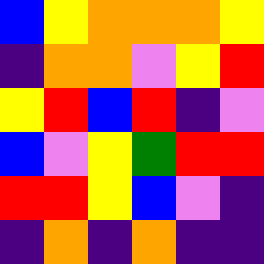[["blue", "yellow", "orange", "orange", "orange", "yellow"], ["indigo", "orange", "orange", "violet", "yellow", "red"], ["yellow", "red", "blue", "red", "indigo", "violet"], ["blue", "violet", "yellow", "green", "red", "red"], ["red", "red", "yellow", "blue", "violet", "indigo"], ["indigo", "orange", "indigo", "orange", "indigo", "indigo"]]